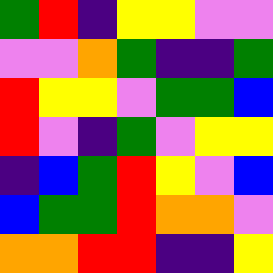[["green", "red", "indigo", "yellow", "yellow", "violet", "violet"], ["violet", "violet", "orange", "green", "indigo", "indigo", "green"], ["red", "yellow", "yellow", "violet", "green", "green", "blue"], ["red", "violet", "indigo", "green", "violet", "yellow", "yellow"], ["indigo", "blue", "green", "red", "yellow", "violet", "blue"], ["blue", "green", "green", "red", "orange", "orange", "violet"], ["orange", "orange", "red", "red", "indigo", "indigo", "yellow"]]